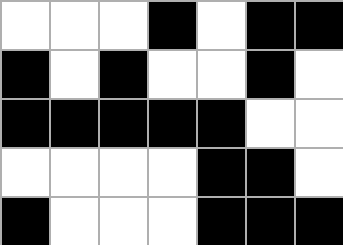[["white", "white", "white", "black", "white", "black", "black"], ["black", "white", "black", "white", "white", "black", "white"], ["black", "black", "black", "black", "black", "white", "white"], ["white", "white", "white", "white", "black", "black", "white"], ["black", "white", "white", "white", "black", "black", "black"]]